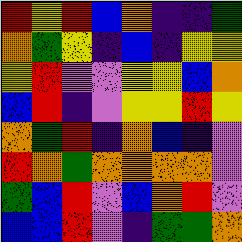[["red", "yellow", "red", "blue", "orange", "indigo", "indigo", "green"], ["orange", "green", "yellow", "indigo", "blue", "indigo", "yellow", "yellow"], ["yellow", "red", "violet", "violet", "yellow", "yellow", "blue", "orange"], ["blue", "red", "indigo", "violet", "yellow", "yellow", "red", "yellow"], ["orange", "green", "red", "indigo", "orange", "blue", "indigo", "violet"], ["red", "orange", "green", "orange", "orange", "orange", "orange", "violet"], ["green", "blue", "red", "violet", "blue", "orange", "red", "violet"], ["blue", "blue", "red", "violet", "indigo", "green", "green", "orange"]]